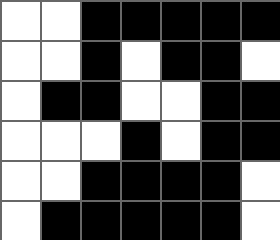[["white", "white", "black", "black", "black", "black", "black"], ["white", "white", "black", "white", "black", "black", "white"], ["white", "black", "black", "white", "white", "black", "black"], ["white", "white", "white", "black", "white", "black", "black"], ["white", "white", "black", "black", "black", "black", "white"], ["white", "black", "black", "black", "black", "black", "white"]]